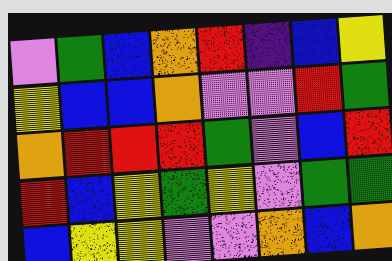[["violet", "green", "blue", "orange", "red", "indigo", "blue", "yellow"], ["yellow", "blue", "blue", "orange", "violet", "violet", "red", "green"], ["orange", "red", "red", "red", "green", "violet", "blue", "red"], ["red", "blue", "yellow", "green", "yellow", "violet", "green", "green"], ["blue", "yellow", "yellow", "violet", "violet", "orange", "blue", "orange"]]